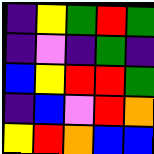[["indigo", "yellow", "green", "red", "green"], ["indigo", "violet", "indigo", "green", "indigo"], ["blue", "yellow", "red", "red", "green"], ["indigo", "blue", "violet", "red", "orange"], ["yellow", "red", "orange", "blue", "blue"]]